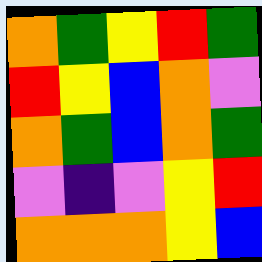[["orange", "green", "yellow", "red", "green"], ["red", "yellow", "blue", "orange", "violet"], ["orange", "green", "blue", "orange", "green"], ["violet", "indigo", "violet", "yellow", "red"], ["orange", "orange", "orange", "yellow", "blue"]]